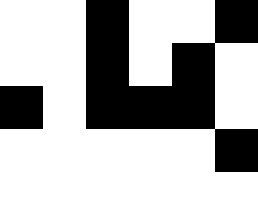[["white", "white", "black", "white", "white", "black"], ["white", "white", "black", "white", "black", "white"], ["black", "white", "black", "black", "black", "white"], ["white", "white", "white", "white", "white", "black"], ["white", "white", "white", "white", "white", "white"]]